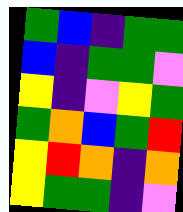[["green", "blue", "indigo", "green", "green"], ["blue", "indigo", "green", "green", "violet"], ["yellow", "indigo", "violet", "yellow", "green"], ["green", "orange", "blue", "green", "red"], ["yellow", "red", "orange", "indigo", "orange"], ["yellow", "green", "green", "indigo", "violet"]]